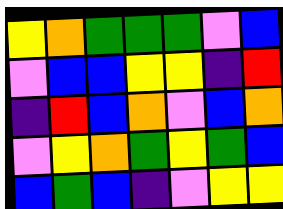[["yellow", "orange", "green", "green", "green", "violet", "blue"], ["violet", "blue", "blue", "yellow", "yellow", "indigo", "red"], ["indigo", "red", "blue", "orange", "violet", "blue", "orange"], ["violet", "yellow", "orange", "green", "yellow", "green", "blue"], ["blue", "green", "blue", "indigo", "violet", "yellow", "yellow"]]